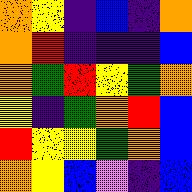[["orange", "yellow", "indigo", "blue", "indigo", "orange"], ["orange", "red", "indigo", "indigo", "indigo", "blue"], ["orange", "green", "red", "yellow", "green", "orange"], ["yellow", "indigo", "green", "orange", "red", "blue"], ["red", "yellow", "yellow", "green", "orange", "blue"], ["orange", "yellow", "blue", "violet", "indigo", "blue"]]